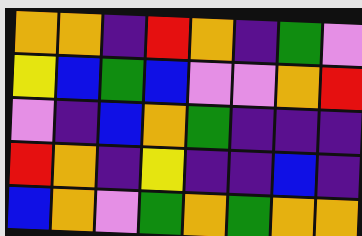[["orange", "orange", "indigo", "red", "orange", "indigo", "green", "violet"], ["yellow", "blue", "green", "blue", "violet", "violet", "orange", "red"], ["violet", "indigo", "blue", "orange", "green", "indigo", "indigo", "indigo"], ["red", "orange", "indigo", "yellow", "indigo", "indigo", "blue", "indigo"], ["blue", "orange", "violet", "green", "orange", "green", "orange", "orange"]]